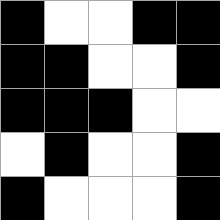[["black", "white", "white", "black", "black"], ["black", "black", "white", "white", "black"], ["black", "black", "black", "white", "white"], ["white", "black", "white", "white", "black"], ["black", "white", "white", "white", "black"]]